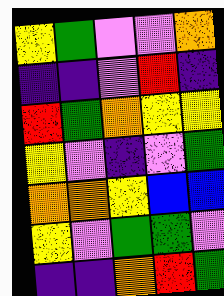[["yellow", "green", "violet", "violet", "orange"], ["indigo", "indigo", "violet", "red", "indigo"], ["red", "green", "orange", "yellow", "yellow"], ["yellow", "violet", "indigo", "violet", "green"], ["orange", "orange", "yellow", "blue", "blue"], ["yellow", "violet", "green", "green", "violet"], ["indigo", "indigo", "orange", "red", "green"]]